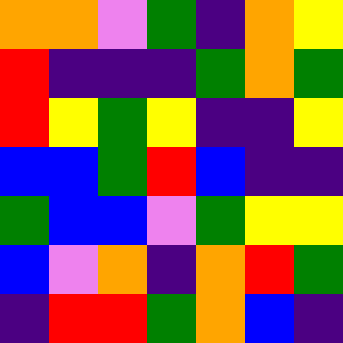[["orange", "orange", "violet", "green", "indigo", "orange", "yellow"], ["red", "indigo", "indigo", "indigo", "green", "orange", "green"], ["red", "yellow", "green", "yellow", "indigo", "indigo", "yellow"], ["blue", "blue", "green", "red", "blue", "indigo", "indigo"], ["green", "blue", "blue", "violet", "green", "yellow", "yellow"], ["blue", "violet", "orange", "indigo", "orange", "red", "green"], ["indigo", "red", "red", "green", "orange", "blue", "indigo"]]